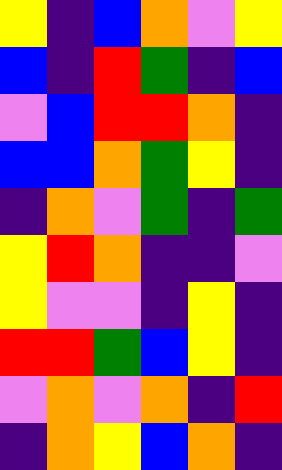[["yellow", "indigo", "blue", "orange", "violet", "yellow"], ["blue", "indigo", "red", "green", "indigo", "blue"], ["violet", "blue", "red", "red", "orange", "indigo"], ["blue", "blue", "orange", "green", "yellow", "indigo"], ["indigo", "orange", "violet", "green", "indigo", "green"], ["yellow", "red", "orange", "indigo", "indigo", "violet"], ["yellow", "violet", "violet", "indigo", "yellow", "indigo"], ["red", "red", "green", "blue", "yellow", "indigo"], ["violet", "orange", "violet", "orange", "indigo", "red"], ["indigo", "orange", "yellow", "blue", "orange", "indigo"]]